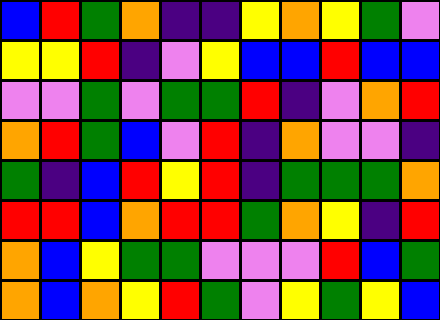[["blue", "red", "green", "orange", "indigo", "indigo", "yellow", "orange", "yellow", "green", "violet"], ["yellow", "yellow", "red", "indigo", "violet", "yellow", "blue", "blue", "red", "blue", "blue"], ["violet", "violet", "green", "violet", "green", "green", "red", "indigo", "violet", "orange", "red"], ["orange", "red", "green", "blue", "violet", "red", "indigo", "orange", "violet", "violet", "indigo"], ["green", "indigo", "blue", "red", "yellow", "red", "indigo", "green", "green", "green", "orange"], ["red", "red", "blue", "orange", "red", "red", "green", "orange", "yellow", "indigo", "red"], ["orange", "blue", "yellow", "green", "green", "violet", "violet", "violet", "red", "blue", "green"], ["orange", "blue", "orange", "yellow", "red", "green", "violet", "yellow", "green", "yellow", "blue"]]